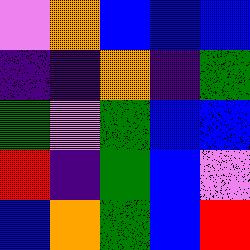[["violet", "orange", "blue", "blue", "blue"], ["indigo", "indigo", "orange", "indigo", "green"], ["green", "violet", "green", "blue", "blue"], ["red", "indigo", "green", "blue", "violet"], ["blue", "orange", "green", "blue", "red"]]